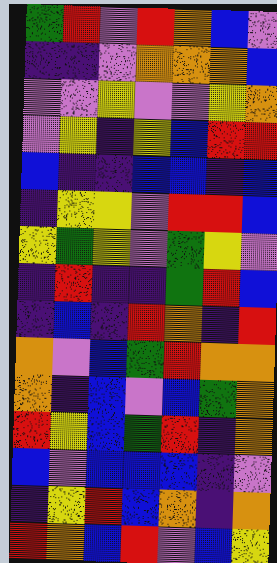[["green", "red", "violet", "red", "orange", "blue", "violet"], ["indigo", "indigo", "violet", "orange", "orange", "orange", "blue"], ["violet", "violet", "yellow", "violet", "violet", "yellow", "orange"], ["violet", "yellow", "indigo", "yellow", "blue", "red", "red"], ["blue", "indigo", "indigo", "blue", "blue", "indigo", "blue"], ["indigo", "yellow", "yellow", "violet", "red", "red", "blue"], ["yellow", "green", "yellow", "violet", "green", "yellow", "violet"], ["indigo", "red", "indigo", "indigo", "green", "red", "blue"], ["indigo", "blue", "indigo", "red", "orange", "indigo", "red"], ["orange", "violet", "blue", "green", "red", "orange", "orange"], ["orange", "indigo", "blue", "violet", "blue", "green", "orange"], ["red", "yellow", "blue", "green", "red", "indigo", "orange"], ["blue", "violet", "blue", "blue", "blue", "indigo", "violet"], ["indigo", "yellow", "red", "blue", "orange", "indigo", "orange"], ["red", "orange", "blue", "red", "violet", "blue", "yellow"]]